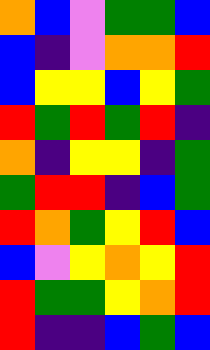[["orange", "blue", "violet", "green", "green", "blue"], ["blue", "indigo", "violet", "orange", "orange", "red"], ["blue", "yellow", "yellow", "blue", "yellow", "green"], ["red", "green", "red", "green", "red", "indigo"], ["orange", "indigo", "yellow", "yellow", "indigo", "green"], ["green", "red", "red", "indigo", "blue", "green"], ["red", "orange", "green", "yellow", "red", "blue"], ["blue", "violet", "yellow", "orange", "yellow", "red"], ["red", "green", "green", "yellow", "orange", "red"], ["red", "indigo", "indigo", "blue", "green", "blue"]]